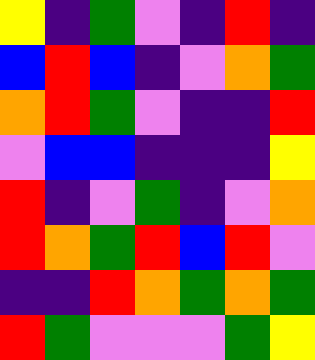[["yellow", "indigo", "green", "violet", "indigo", "red", "indigo"], ["blue", "red", "blue", "indigo", "violet", "orange", "green"], ["orange", "red", "green", "violet", "indigo", "indigo", "red"], ["violet", "blue", "blue", "indigo", "indigo", "indigo", "yellow"], ["red", "indigo", "violet", "green", "indigo", "violet", "orange"], ["red", "orange", "green", "red", "blue", "red", "violet"], ["indigo", "indigo", "red", "orange", "green", "orange", "green"], ["red", "green", "violet", "violet", "violet", "green", "yellow"]]